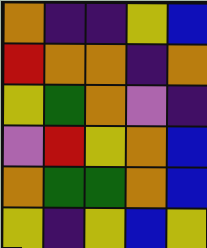[["orange", "indigo", "indigo", "yellow", "blue"], ["red", "orange", "orange", "indigo", "orange"], ["yellow", "green", "orange", "violet", "indigo"], ["violet", "red", "yellow", "orange", "blue"], ["orange", "green", "green", "orange", "blue"], ["yellow", "indigo", "yellow", "blue", "yellow"]]